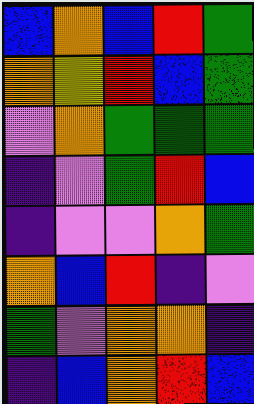[["blue", "orange", "blue", "red", "green"], ["orange", "yellow", "red", "blue", "green"], ["violet", "orange", "green", "green", "green"], ["indigo", "violet", "green", "red", "blue"], ["indigo", "violet", "violet", "orange", "green"], ["orange", "blue", "red", "indigo", "violet"], ["green", "violet", "orange", "orange", "indigo"], ["indigo", "blue", "orange", "red", "blue"]]